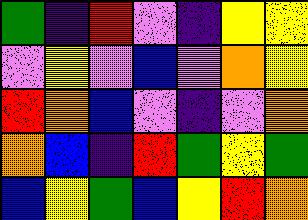[["green", "indigo", "red", "violet", "indigo", "yellow", "yellow"], ["violet", "yellow", "violet", "blue", "violet", "orange", "yellow"], ["red", "orange", "blue", "violet", "indigo", "violet", "orange"], ["orange", "blue", "indigo", "red", "green", "yellow", "green"], ["blue", "yellow", "green", "blue", "yellow", "red", "orange"]]